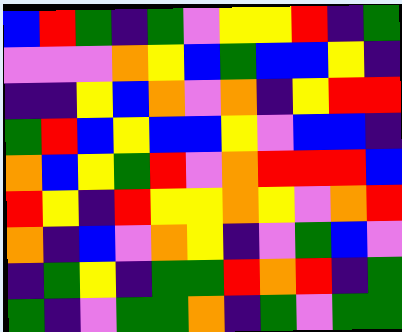[["blue", "red", "green", "indigo", "green", "violet", "yellow", "yellow", "red", "indigo", "green"], ["violet", "violet", "violet", "orange", "yellow", "blue", "green", "blue", "blue", "yellow", "indigo"], ["indigo", "indigo", "yellow", "blue", "orange", "violet", "orange", "indigo", "yellow", "red", "red"], ["green", "red", "blue", "yellow", "blue", "blue", "yellow", "violet", "blue", "blue", "indigo"], ["orange", "blue", "yellow", "green", "red", "violet", "orange", "red", "red", "red", "blue"], ["red", "yellow", "indigo", "red", "yellow", "yellow", "orange", "yellow", "violet", "orange", "red"], ["orange", "indigo", "blue", "violet", "orange", "yellow", "indigo", "violet", "green", "blue", "violet"], ["indigo", "green", "yellow", "indigo", "green", "green", "red", "orange", "red", "indigo", "green"], ["green", "indigo", "violet", "green", "green", "orange", "indigo", "green", "violet", "green", "green"]]